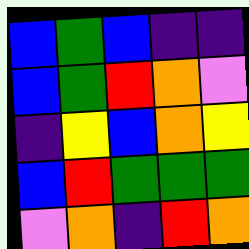[["blue", "green", "blue", "indigo", "indigo"], ["blue", "green", "red", "orange", "violet"], ["indigo", "yellow", "blue", "orange", "yellow"], ["blue", "red", "green", "green", "green"], ["violet", "orange", "indigo", "red", "orange"]]